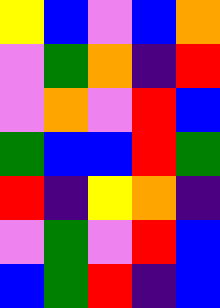[["yellow", "blue", "violet", "blue", "orange"], ["violet", "green", "orange", "indigo", "red"], ["violet", "orange", "violet", "red", "blue"], ["green", "blue", "blue", "red", "green"], ["red", "indigo", "yellow", "orange", "indigo"], ["violet", "green", "violet", "red", "blue"], ["blue", "green", "red", "indigo", "blue"]]